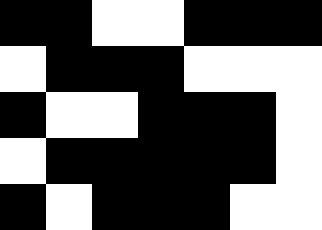[["black", "black", "white", "white", "black", "black", "black"], ["white", "black", "black", "black", "white", "white", "white"], ["black", "white", "white", "black", "black", "black", "white"], ["white", "black", "black", "black", "black", "black", "white"], ["black", "white", "black", "black", "black", "white", "white"]]